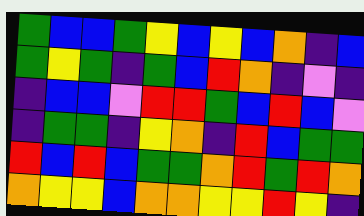[["green", "blue", "blue", "green", "yellow", "blue", "yellow", "blue", "orange", "indigo", "blue"], ["green", "yellow", "green", "indigo", "green", "blue", "red", "orange", "indigo", "violet", "indigo"], ["indigo", "blue", "blue", "violet", "red", "red", "green", "blue", "red", "blue", "violet"], ["indigo", "green", "green", "indigo", "yellow", "orange", "indigo", "red", "blue", "green", "green"], ["red", "blue", "red", "blue", "green", "green", "orange", "red", "green", "red", "orange"], ["orange", "yellow", "yellow", "blue", "orange", "orange", "yellow", "yellow", "red", "yellow", "indigo"]]